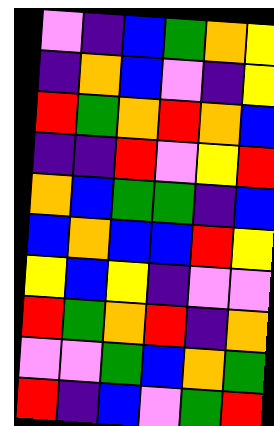[["violet", "indigo", "blue", "green", "orange", "yellow"], ["indigo", "orange", "blue", "violet", "indigo", "yellow"], ["red", "green", "orange", "red", "orange", "blue"], ["indigo", "indigo", "red", "violet", "yellow", "red"], ["orange", "blue", "green", "green", "indigo", "blue"], ["blue", "orange", "blue", "blue", "red", "yellow"], ["yellow", "blue", "yellow", "indigo", "violet", "violet"], ["red", "green", "orange", "red", "indigo", "orange"], ["violet", "violet", "green", "blue", "orange", "green"], ["red", "indigo", "blue", "violet", "green", "red"]]